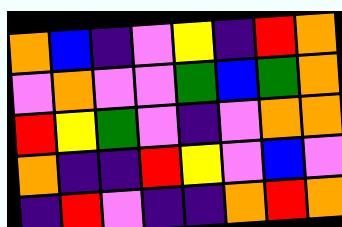[["orange", "blue", "indigo", "violet", "yellow", "indigo", "red", "orange"], ["violet", "orange", "violet", "violet", "green", "blue", "green", "orange"], ["red", "yellow", "green", "violet", "indigo", "violet", "orange", "orange"], ["orange", "indigo", "indigo", "red", "yellow", "violet", "blue", "violet"], ["indigo", "red", "violet", "indigo", "indigo", "orange", "red", "orange"]]